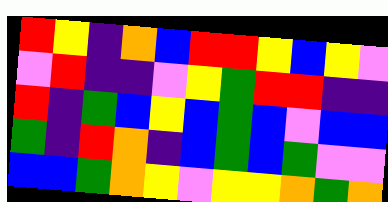[["red", "yellow", "indigo", "orange", "blue", "red", "red", "yellow", "blue", "yellow", "violet"], ["violet", "red", "indigo", "indigo", "violet", "yellow", "green", "red", "red", "indigo", "indigo"], ["red", "indigo", "green", "blue", "yellow", "blue", "green", "blue", "violet", "blue", "blue"], ["green", "indigo", "red", "orange", "indigo", "blue", "green", "blue", "green", "violet", "violet"], ["blue", "blue", "green", "orange", "yellow", "violet", "yellow", "yellow", "orange", "green", "orange"]]